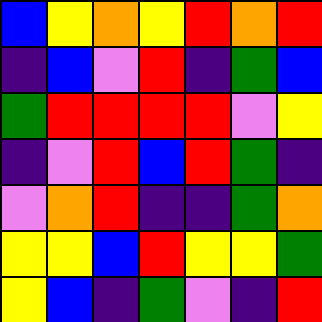[["blue", "yellow", "orange", "yellow", "red", "orange", "red"], ["indigo", "blue", "violet", "red", "indigo", "green", "blue"], ["green", "red", "red", "red", "red", "violet", "yellow"], ["indigo", "violet", "red", "blue", "red", "green", "indigo"], ["violet", "orange", "red", "indigo", "indigo", "green", "orange"], ["yellow", "yellow", "blue", "red", "yellow", "yellow", "green"], ["yellow", "blue", "indigo", "green", "violet", "indigo", "red"]]